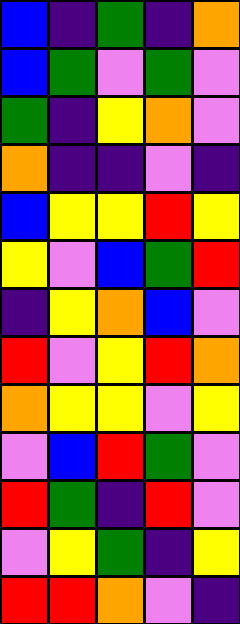[["blue", "indigo", "green", "indigo", "orange"], ["blue", "green", "violet", "green", "violet"], ["green", "indigo", "yellow", "orange", "violet"], ["orange", "indigo", "indigo", "violet", "indigo"], ["blue", "yellow", "yellow", "red", "yellow"], ["yellow", "violet", "blue", "green", "red"], ["indigo", "yellow", "orange", "blue", "violet"], ["red", "violet", "yellow", "red", "orange"], ["orange", "yellow", "yellow", "violet", "yellow"], ["violet", "blue", "red", "green", "violet"], ["red", "green", "indigo", "red", "violet"], ["violet", "yellow", "green", "indigo", "yellow"], ["red", "red", "orange", "violet", "indigo"]]